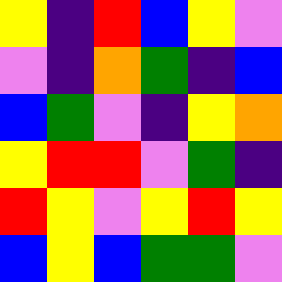[["yellow", "indigo", "red", "blue", "yellow", "violet"], ["violet", "indigo", "orange", "green", "indigo", "blue"], ["blue", "green", "violet", "indigo", "yellow", "orange"], ["yellow", "red", "red", "violet", "green", "indigo"], ["red", "yellow", "violet", "yellow", "red", "yellow"], ["blue", "yellow", "blue", "green", "green", "violet"]]